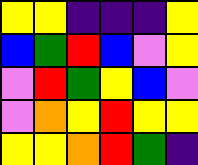[["yellow", "yellow", "indigo", "indigo", "indigo", "yellow"], ["blue", "green", "red", "blue", "violet", "yellow"], ["violet", "red", "green", "yellow", "blue", "violet"], ["violet", "orange", "yellow", "red", "yellow", "yellow"], ["yellow", "yellow", "orange", "red", "green", "indigo"]]